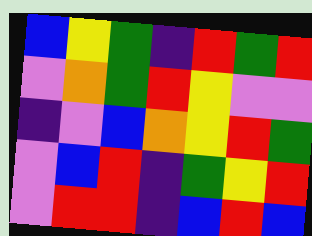[["blue", "yellow", "green", "indigo", "red", "green", "red"], ["violet", "orange", "green", "red", "yellow", "violet", "violet"], ["indigo", "violet", "blue", "orange", "yellow", "red", "green"], ["violet", "blue", "red", "indigo", "green", "yellow", "red"], ["violet", "red", "red", "indigo", "blue", "red", "blue"]]